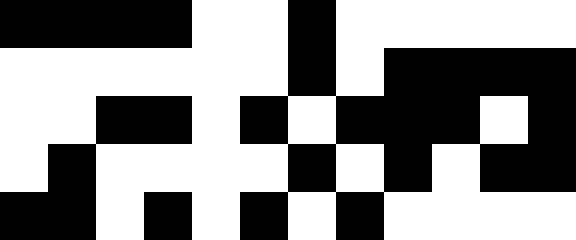[["black", "black", "black", "black", "white", "white", "black", "white", "white", "white", "white", "white"], ["white", "white", "white", "white", "white", "white", "black", "white", "black", "black", "black", "black"], ["white", "white", "black", "black", "white", "black", "white", "black", "black", "black", "white", "black"], ["white", "black", "white", "white", "white", "white", "black", "white", "black", "white", "black", "black"], ["black", "black", "white", "black", "white", "black", "white", "black", "white", "white", "white", "white"]]